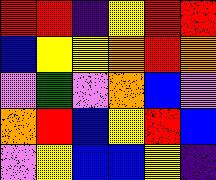[["red", "red", "indigo", "yellow", "red", "red"], ["blue", "yellow", "yellow", "orange", "red", "orange"], ["violet", "green", "violet", "orange", "blue", "violet"], ["orange", "red", "blue", "yellow", "red", "blue"], ["violet", "yellow", "blue", "blue", "yellow", "indigo"]]